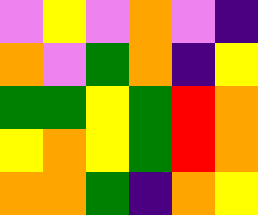[["violet", "yellow", "violet", "orange", "violet", "indigo"], ["orange", "violet", "green", "orange", "indigo", "yellow"], ["green", "green", "yellow", "green", "red", "orange"], ["yellow", "orange", "yellow", "green", "red", "orange"], ["orange", "orange", "green", "indigo", "orange", "yellow"]]